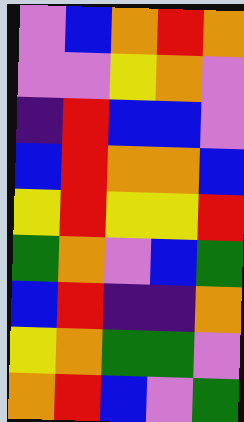[["violet", "blue", "orange", "red", "orange"], ["violet", "violet", "yellow", "orange", "violet"], ["indigo", "red", "blue", "blue", "violet"], ["blue", "red", "orange", "orange", "blue"], ["yellow", "red", "yellow", "yellow", "red"], ["green", "orange", "violet", "blue", "green"], ["blue", "red", "indigo", "indigo", "orange"], ["yellow", "orange", "green", "green", "violet"], ["orange", "red", "blue", "violet", "green"]]